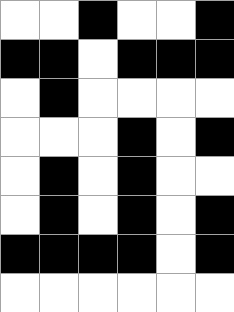[["white", "white", "black", "white", "white", "black"], ["black", "black", "white", "black", "black", "black"], ["white", "black", "white", "white", "white", "white"], ["white", "white", "white", "black", "white", "black"], ["white", "black", "white", "black", "white", "white"], ["white", "black", "white", "black", "white", "black"], ["black", "black", "black", "black", "white", "black"], ["white", "white", "white", "white", "white", "white"]]